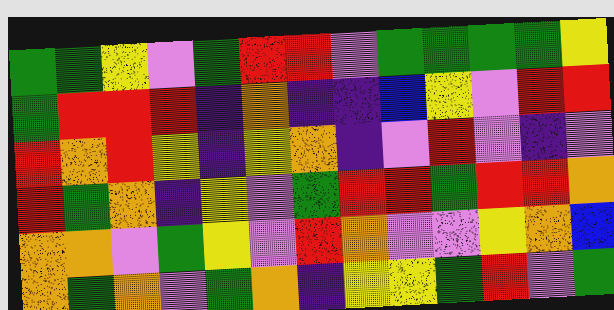[["green", "green", "yellow", "violet", "green", "red", "red", "violet", "green", "green", "green", "green", "yellow"], ["green", "red", "red", "red", "indigo", "orange", "indigo", "indigo", "blue", "yellow", "violet", "red", "red"], ["red", "orange", "red", "yellow", "indigo", "yellow", "orange", "indigo", "violet", "red", "violet", "indigo", "violet"], ["red", "green", "orange", "indigo", "yellow", "violet", "green", "red", "red", "green", "red", "red", "orange"], ["orange", "orange", "violet", "green", "yellow", "violet", "red", "orange", "violet", "violet", "yellow", "orange", "blue"], ["orange", "green", "orange", "violet", "green", "orange", "indigo", "yellow", "yellow", "green", "red", "violet", "green"]]